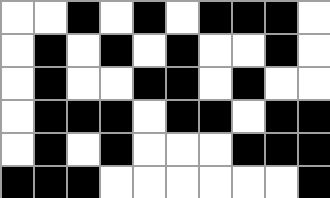[["white", "white", "black", "white", "black", "white", "black", "black", "black", "white"], ["white", "black", "white", "black", "white", "black", "white", "white", "black", "white"], ["white", "black", "white", "white", "black", "black", "white", "black", "white", "white"], ["white", "black", "black", "black", "white", "black", "black", "white", "black", "black"], ["white", "black", "white", "black", "white", "white", "white", "black", "black", "black"], ["black", "black", "black", "white", "white", "white", "white", "white", "white", "black"]]